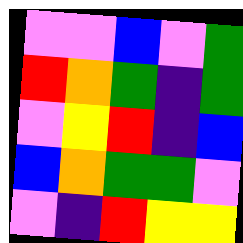[["violet", "violet", "blue", "violet", "green"], ["red", "orange", "green", "indigo", "green"], ["violet", "yellow", "red", "indigo", "blue"], ["blue", "orange", "green", "green", "violet"], ["violet", "indigo", "red", "yellow", "yellow"]]